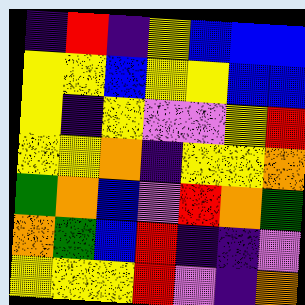[["indigo", "red", "indigo", "yellow", "blue", "blue", "blue"], ["yellow", "yellow", "blue", "yellow", "yellow", "blue", "blue"], ["yellow", "indigo", "yellow", "violet", "violet", "yellow", "red"], ["yellow", "yellow", "orange", "indigo", "yellow", "yellow", "orange"], ["green", "orange", "blue", "violet", "red", "orange", "green"], ["orange", "green", "blue", "red", "indigo", "indigo", "violet"], ["yellow", "yellow", "yellow", "red", "violet", "indigo", "orange"]]